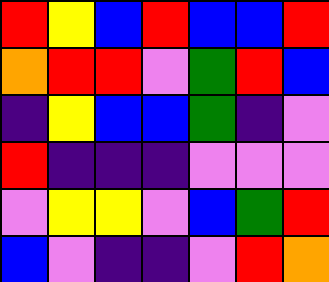[["red", "yellow", "blue", "red", "blue", "blue", "red"], ["orange", "red", "red", "violet", "green", "red", "blue"], ["indigo", "yellow", "blue", "blue", "green", "indigo", "violet"], ["red", "indigo", "indigo", "indigo", "violet", "violet", "violet"], ["violet", "yellow", "yellow", "violet", "blue", "green", "red"], ["blue", "violet", "indigo", "indigo", "violet", "red", "orange"]]